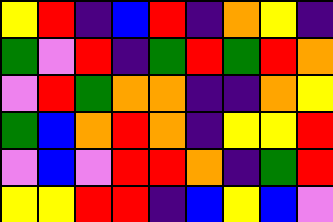[["yellow", "red", "indigo", "blue", "red", "indigo", "orange", "yellow", "indigo"], ["green", "violet", "red", "indigo", "green", "red", "green", "red", "orange"], ["violet", "red", "green", "orange", "orange", "indigo", "indigo", "orange", "yellow"], ["green", "blue", "orange", "red", "orange", "indigo", "yellow", "yellow", "red"], ["violet", "blue", "violet", "red", "red", "orange", "indigo", "green", "red"], ["yellow", "yellow", "red", "red", "indigo", "blue", "yellow", "blue", "violet"]]